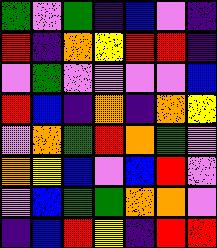[["green", "violet", "green", "indigo", "blue", "violet", "indigo"], ["red", "indigo", "orange", "yellow", "red", "red", "indigo"], ["violet", "green", "violet", "violet", "violet", "violet", "blue"], ["red", "blue", "indigo", "orange", "indigo", "orange", "yellow"], ["violet", "orange", "green", "red", "orange", "green", "violet"], ["orange", "yellow", "blue", "violet", "blue", "red", "violet"], ["violet", "blue", "green", "green", "orange", "orange", "violet"], ["indigo", "blue", "red", "yellow", "indigo", "red", "red"]]